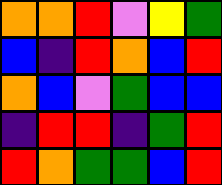[["orange", "orange", "red", "violet", "yellow", "green"], ["blue", "indigo", "red", "orange", "blue", "red"], ["orange", "blue", "violet", "green", "blue", "blue"], ["indigo", "red", "red", "indigo", "green", "red"], ["red", "orange", "green", "green", "blue", "red"]]